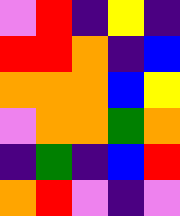[["violet", "red", "indigo", "yellow", "indigo"], ["red", "red", "orange", "indigo", "blue"], ["orange", "orange", "orange", "blue", "yellow"], ["violet", "orange", "orange", "green", "orange"], ["indigo", "green", "indigo", "blue", "red"], ["orange", "red", "violet", "indigo", "violet"]]